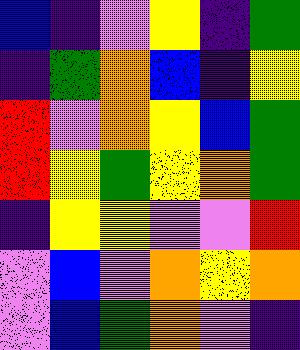[["blue", "indigo", "violet", "yellow", "indigo", "green"], ["indigo", "green", "orange", "blue", "indigo", "yellow"], ["red", "violet", "orange", "yellow", "blue", "green"], ["red", "yellow", "green", "yellow", "orange", "green"], ["indigo", "yellow", "yellow", "violet", "violet", "red"], ["violet", "blue", "violet", "orange", "yellow", "orange"], ["violet", "blue", "green", "orange", "violet", "indigo"]]